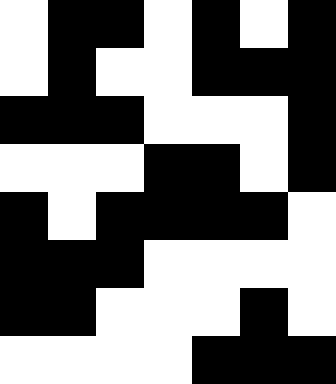[["white", "black", "black", "white", "black", "white", "black"], ["white", "black", "white", "white", "black", "black", "black"], ["black", "black", "black", "white", "white", "white", "black"], ["white", "white", "white", "black", "black", "white", "black"], ["black", "white", "black", "black", "black", "black", "white"], ["black", "black", "black", "white", "white", "white", "white"], ["black", "black", "white", "white", "white", "black", "white"], ["white", "white", "white", "white", "black", "black", "black"]]